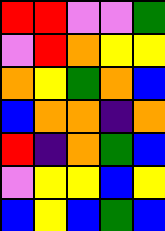[["red", "red", "violet", "violet", "green"], ["violet", "red", "orange", "yellow", "yellow"], ["orange", "yellow", "green", "orange", "blue"], ["blue", "orange", "orange", "indigo", "orange"], ["red", "indigo", "orange", "green", "blue"], ["violet", "yellow", "yellow", "blue", "yellow"], ["blue", "yellow", "blue", "green", "blue"]]